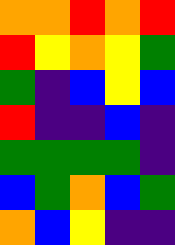[["orange", "orange", "red", "orange", "red"], ["red", "yellow", "orange", "yellow", "green"], ["green", "indigo", "blue", "yellow", "blue"], ["red", "indigo", "indigo", "blue", "indigo"], ["green", "green", "green", "green", "indigo"], ["blue", "green", "orange", "blue", "green"], ["orange", "blue", "yellow", "indigo", "indigo"]]